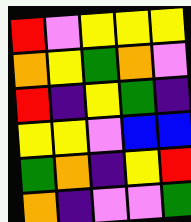[["red", "violet", "yellow", "yellow", "yellow"], ["orange", "yellow", "green", "orange", "violet"], ["red", "indigo", "yellow", "green", "indigo"], ["yellow", "yellow", "violet", "blue", "blue"], ["green", "orange", "indigo", "yellow", "red"], ["orange", "indigo", "violet", "violet", "green"]]